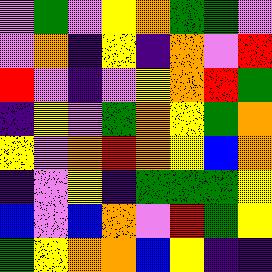[["violet", "green", "violet", "yellow", "orange", "green", "green", "violet"], ["violet", "orange", "indigo", "yellow", "indigo", "orange", "violet", "red"], ["red", "violet", "indigo", "violet", "yellow", "orange", "red", "green"], ["indigo", "yellow", "violet", "green", "orange", "yellow", "green", "orange"], ["yellow", "violet", "orange", "red", "orange", "yellow", "blue", "orange"], ["indigo", "violet", "yellow", "indigo", "green", "green", "green", "yellow"], ["blue", "violet", "blue", "orange", "violet", "red", "green", "yellow"], ["green", "yellow", "orange", "orange", "blue", "yellow", "indigo", "indigo"]]